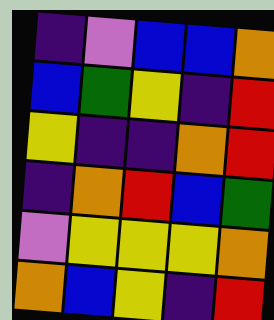[["indigo", "violet", "blue", "blue", "orange"], ["blue", "green", "yellow", "indigo", "red"], ["yellow", "indigo", "indigo", "orange", "red"], ["indigo", "orange", "red", "blue", "green"], ["violet", "yellow", "yellow", "yellow", "orange"], ["orange", "blue", "yellow", "indigo", "red"]]